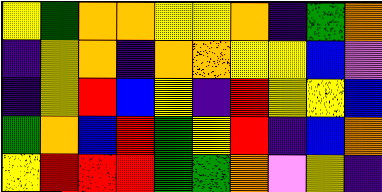[["yellow", "green", "orange", "orange", "yellow", "yellow", "orange", "indigo", "green", "orange"], ["indigo", "yellow", "orange", "indigo", "orange", "orange", "yellow", "yellow", "blue", "violet"], ["indigo", "yellow", "red", "blue", "yellow", "indigo", "red", "yellow", "yellow", "blue"], ["green", "orange", "blue", "red", "green", "yellow", "red", "indigo", "blue", "orange"], ["yellow", "red", "red", "red", "green", "green", "orange", "violet", "yellow", "indigo"]]